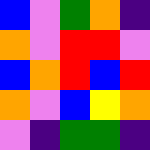[["blue", "violet", "green", "orange", "indigo"], ["orange", "violet", "red", "red", "violet"], ["blue", "orange", "red", "blue", "red"], ["orange", "violet", "blue", "yellow", "orange"], ["violet", "indigo", "green", "green", "indigo"]]